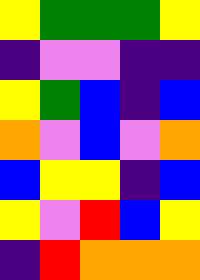[["yellow", "green", "green", "green", "yellow"], ["indigo", "violet", "violet", "indigo", "indigo"], ["yellow", "green", "blue", "indigo", "blue"], ["orange", "violet", "blue", "violet", "orange"], ["blue", "yellow", "yellow", "indigo", "blue"], ["yellow", "violet", "red", "blue", "yellow"], ["indigo", "red", "orange", "orange", "orange"]]